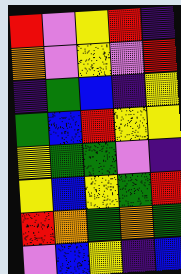[["red", "violet", "yellow", "red", "indigo"], ["orange", "violet", "yellow", "violet", "red"], ["indigo", "green", "blue", "indigo", "yellow"], ["green", "blue", "red", "yellow", "yellow"], ["yellow", "green", "green", "violet", "indigo"], ["yellow", "blue", "yellow", "green", "red"], ["red", "orange", "green", "orange", "green"], ["violet", "blue", "yellow", "indigo", "blue"]]